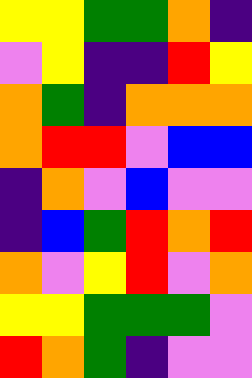[["yellow", "yellow", "green", "green", "orange", "indigo"], ["violet", "yellow", "indigo", "indigo", "red", "yellow"], ["orange", "green", "indigo", "orange", "orange", "orange"], ["orange", "red", "red", "violet", "blue", "blue"], ["indigo", "orange", "violet", "blue", "violet", "violet"], ["indigo", "blue", "green", "red", "orange", "red"], ["orange", "violet", "yellow", "red", "violet", "orange"], ["yellow", "yellow", "green", "green", "green", "violet"], ["red", "orange", "green", "indigo", "violet", "violet"]]